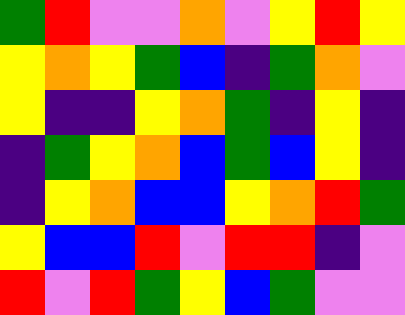[["green", "red", "violet", "violet", "orange", "violet", "yellow", "red", "yellow"], ["yellow", "orange", "yellow", "green", "blue", "indigo", "green", "orange", "violet"], ["yellow", "indigo", "indigo", "yellow", "orange", "green", "indigo", "yellow", "indigo"], ["indigo", "green", "yellow", "orange", "blue", "green", "blue", "yellow", "indigo"], ["indigo", "yellow", "orange", "blue", "blue", "yellow", "orange", "red", "green"], ["yellow", "blue", "blue", "red", "violet", "red", "red", "indigo", "violet"], ["red", "violet", "red", "green", "yellow", "blue", "green", "violet", "violet"]]